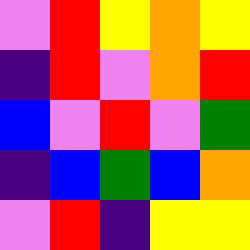[["violet", "red", "yellow", "orange", "yellow"], ["indigo", "red", "violet", "orange", "red"], ["blue", "violet", "red", "violet", "green"], ["indigo", "blue", "green", "blue", "orange"], ["violet", "red", "indigo", "yellow", "yellow"]]